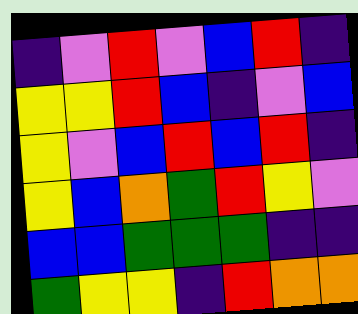[["indigo", "violet", "red", "violet", "blue", "red", "indigo"], ["yellow", "yellow", "red", "blue", "indigo", "violet", "blue"], ["yellow", "violet", "blue", "red", "blue", "red", "indigo"], ["yellow", "blue", "orange", "green", "red", "yellow", "violet"], ["blue", "blue", "green", "green", "green", "indigo", "indigo"], ["green", "yellow", "yellow", "indigo", "red", "orange", "orange"]]